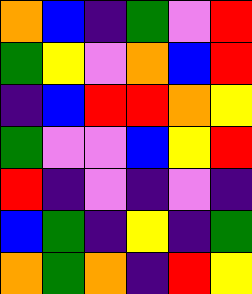[["orange", "blue", "indigo", "green", "violet", "red"], ["green", "yellow", "violet", "orange", "blue", "red"], ["indigo", "blue", "red", "red", "orange", "yellow"], ["green", "violet", "violet", "blue", "yellow", "red"], ["red", "indigo", "violet", "indigo", "violet", "indigo"], ["blue", "green", "indigo", "yellow", "indigo", "green"], ["orange", "green", "orange", "indigo", "red", "yellow"]]